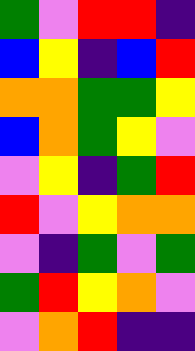[["green", "violet", "red", "red", "indigo"], ["blue", "yellow", "indigo", "blue", "red"], ["orange", "orange", "green", "green", "yellow"], ["blue", "orange", "green", "yellow", "violet"], ["violet", "yellow", "indigo", "green", "red"], ["red", "violet", "yellow", "orange", "orange"], ["violet", "indigo", "green", "violet", "green"], ["green", "red", "yellow", "orange", "violet"], ["violet", "orange", "red", "indigo", "indigo"]]